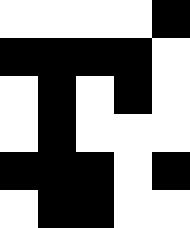[["white", "white", "white", "white", "black"], ["black", "black", "black", "black", "white"], ["white", "black", "white", "black", "white"], ["white", "black", "white", "white", "white"], ["black", "black", "black", "white", "black"], ["white", "black", "black", "white", "white"]]